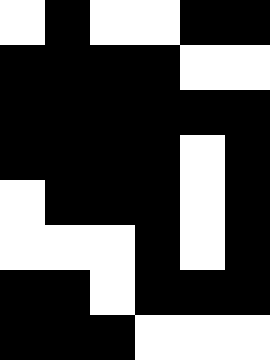[["white", "black", "white", "white", "black", "black"], ["black", "black", "black", "black", "white", "white"], ["black", "black", "black", "black", "black", "black"], ["black", "black", "black", "black", "white", "black"], ["white", "black", "black", "black", "white", "black"], ["white", "white", "white", "black", "white", "black"], ["black", "black", "white", "black", "black", "black"], ["black", "black", "black", "white", "white", "white"]]